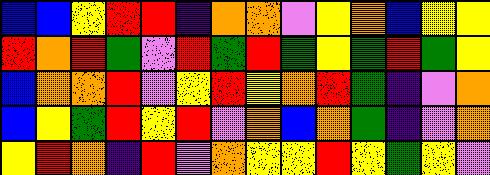[["blue", "blue", "yellow", "red", "red", "indigo", "orange", "orange", "violet", "yellow", "orange", "blue", "yellow", "yellow"], ["red", "orange", "red", "green", "violet", "red", "green", "red", "green", "yellow", "green", "red", "green", "yellow"], ["blue", "orange", "orange", "red", "violet", "yellow", "red", "yellow", "orange", "red", "green", "indigo", "violet", "orange"], ["blue", "yellow", "green", "red", "yellow", "red", "violet", "orange", "blue", "orange", "green", "indigo", "violet", "orange"], ["yellow", "red", "orange", "indigo", "red", "violet", "orange", "yellow", "yellow", "red", "yellow", "green", "yellow", "violet"]]